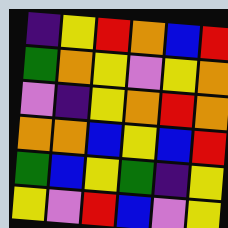[["indigo", "yellow", "red", "orange", "blue", "red"], ["green", "orange", "yellow", "violet", "yellow", "orange"], ["violet", "indigo", "yellow", "orange", "red", "orange"], ["orange", "orange", "blue", "yellow", "blue", "red"], ["green", "blue", "yellow", "green", "indigo", "yellow"], ["yellow", "violet", "red", "blue", "violet", "yellow"]]